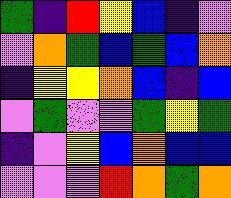[["green", "indigo", "red", "yellow", "blue", "indigo", "violet"], ["violet", "orange", "green", "blue", "green", "blue", "orange"], ["indigo", "yellow", "yellow", "orange", "blue", "indigo", "blue"], ["violet", "green", "violet", "violet", "green", "yellow", "green"], ["indigo", "violet", "yellow", "blue", "orange", "blue", "blue"], ["violet", "violet", "violet", "red", "orange", "green", "orange"]]